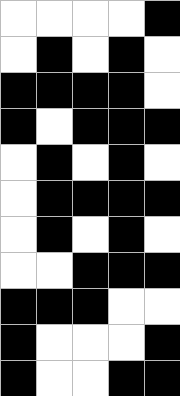[["white", "white", "white", "white", "black"], ["white", "black", "white", "black", "white"], ["black", "black", "black", "black", "white"], ["black", "white", "black", "black", "black"], ["white", "black", "white", "black", "white"], ["white", "black", "black", "black", "black"], ["white", "black", "white", "black", "white"], ["white", "white", "black", "black", "black"], ["black", "black", "black", "white", "white"], ["black", "white", "white", "white", "black"], ["black", "white", "white", "black", "black"]]